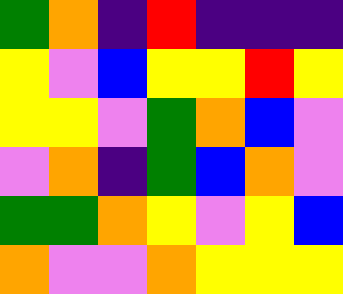[["green", "orange", "indigo", "red", "indigo", "indigo", "indigo"], ["yellow", "violet", "blue", "yellow", "yellow", "red", "yellow"], ["yellow", "yellow", "violet", "green", "orange", "blue", "violet"], ["violet", "orange", "indigo", "green", "blue", "orange", "violet"], ["green", "green", "orange", "yellow", "violet", "yellow", "blue"], ["orange", "violet", "violet", "orange", "yellow", "yellow", "yellow"]]